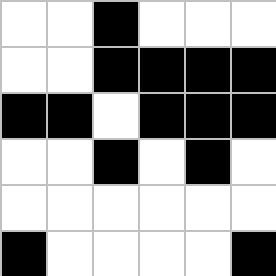[["white", "white", "black", "white", "white", "white"], ["white", "white", "black", "black", "black", "black"], ["black", "black", "white", "black", "black", "black"], ["white", "white", "black", "white", "black", "white"], ["white", "white", "white", "white", "white", "white"], ["black", "white", "white", "white", "white", "black"]]